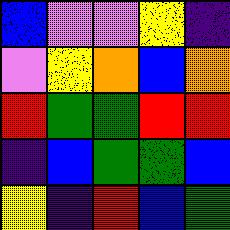[["blue", "violet", "violet", "yellow", "indigo"], ["violet", "yellow", "orange", "blue", "orange"], ["red", "green", "green", "red", "red"], ["indigo", "blue", "green", "green", "blue"], ["yellow", "indigo", "red", "blue", "green"]]